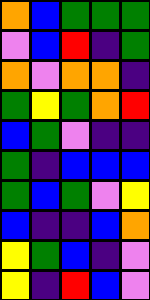[["orange", "blue", "green", "green", "green"], ["violet", "blue", "red", "indigo", "green"], ["orange", "violet", "orange", "orange", "indigo"], ["green", "yellow", "green", "orange", "red"], ["blue", "green", "violet", "indigo", "indigo"], ["green", "indigo", "blue", "blue", "blue"], ["green", "blue", "green", "violet", "yellow"], ["blue", "indigo", "indigo", "blue", "orange"], ["yellow", "green", "blue", "indigo", "violet"], ["yellow", "indigo", "red", "blue", "violet"]]